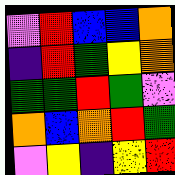[["violet", "red", "blue", "blue", "orange"], ["indigo", "red", "green", "yellow", "orange"], ["green", "green", "red", "green", "violet"], ["orange", "blue", "orange", "red", "green"], ["violet", "yellow", "indigo", "yellow", "red"]]